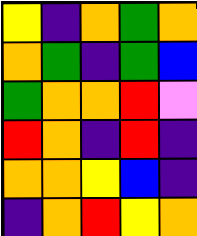[["yellow", "indigo", "orange", "green", "orange"], ["orange", "green", "indigo", "green", "blue"], ["green", "orange", "orange", "red", "violet"], ["red", "orange", "indigo", "red", "indigo"], ["orange", "orange", "yellow", "blue", "indigo"], ["indigo", "orange", "red", "yellow", "orange"]]